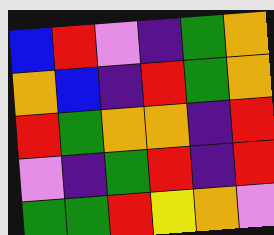[["blue", "red", "violet", "indigo", "green", "orange"], ["orange", "blue", "indigo", "red", "green", "orange"], ["red", "green", "orange", "orange", "indigo", "red"], ["violet", "indigo", "green", "red", "indigo", "red"], ["green", "green", "red", "yellow", "orange", "violet"]]